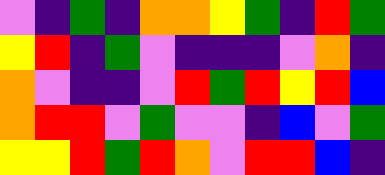[["violet", "indigo", "green", "indigo", "orange", "orange", "yellow", "green", "indigo", "red", "green"], ["yellow", "red", "indigo", "green", "violet", "indigo", "indigo", "indigo", "violet", "orange", "indigo"], ["orange", "violet", "indigo", "indigo", "violet", "red", "green", "red", "yellow", "red", "blue"], ["orange", "red", "red", "violet", "green", "violet", "violet", "indigo", "blue", "violet", "green"], ["yellow", "yellow", "red", "green", "red", "orange", "violet", "red", "red", "blue", "indigo"]]